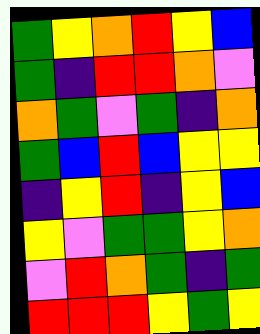[["green", "yellow", "orange", "red", "yellow", "blue"], ["green", "indigo", "red", "red", "orange", "violet"], ["orange", "green", "violet", "green", "indigo", "orange"], ["green", "blue", "red", "blue", "yellow", "yellow"], ["indigo", "yellow", "red", "indigo", "yellow", "blue"], ["yellow", "violet", "green", "green", "yellow", "orange"], ["violet", "red", "orange", "green", "indigo", "green"], ["red", "red", "red", "yellow", "green", "yellow"]]